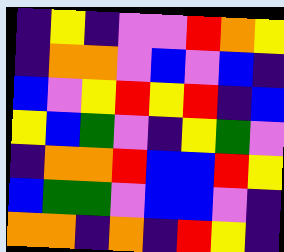[["indigo", "yellow", "indigo", "violet", "violet", "red", "orange", "yellow"], ["indigo", "orange", "orange", "violet", "blue", "violet", "blue", "indigo"], ["blue", "violet", "yellow", "red", "yellow", "red", "indigo", "blue"], ["yellow", "blue", "green", "violet", "indigo", "yellow", "green", "violet"], ["indigo", "orange", "orange", "red", "blue", "blue", "red", "yellow"], ["blue", "green", "green", "violet", "blue", "blue", "violet", "indigo"], ["orange", "orange", "indigo", "orange", "indigo", "red", "yellow", "indigo"]]